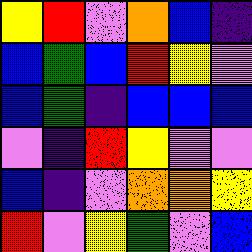[["yellow", "red", "violet", "orange", "blue", "indigo"], ["blue", "green", "blue", "red", "yellow", "violet"], ["blue", "green", "indigo", "blue", "blue", "blue"], ["violet", "indigo", "red", "yellow", "violet", "violet"], ["blue", "indigo", "violet", "orange", "orange", "yellow"], ["red", "violet", "yellow", "green", "violet", "blue"]]